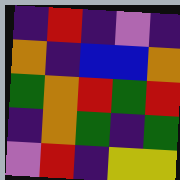[["indigo", "red", "indigo", "violet", "indigo"], ["orange", "indigo", "blue", "blue", "orange"], ["green", "orange", "red", "green", "red"], ["indigo", "orange", "green", "indigo", "green"], ["violet", "red", "indigo", "yellow", "yellow"]]